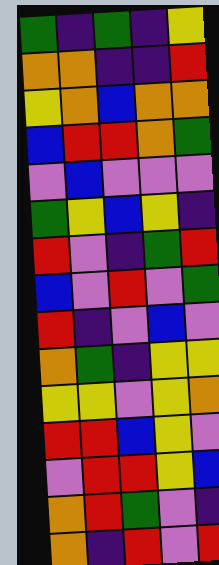[["green", "indigo", "green", "indigo", "yellow"], ["orange", "orange", "indigo", "indigo", "red"], ["yellow", "orange", "blue", "orange", "orange"], ["blue", "red", "red", "orange", "green"], ["violet", "blue", "violet", "violet", "violet"], ["green", "yellow", "blue", "yellow", "indigo"], ["red", "violet", "indigo", "green", "red"], ["blue", "violet", "red", "violet", "green"], ["red", "indigo", "violet", "blue", "violet"], ["orange", "green", "indigo", "yellow", "yellow"], ["yellow", "yellow", "violet", "yellow", "orange"], ["red", "red", "blue", "yellow", "violet"], ["violet", "red", "red", "yellow", "blue"], ["orange", "red", "green", "violet", "indigo"], ["orange", "indigo", "red", "violet", "red"]]